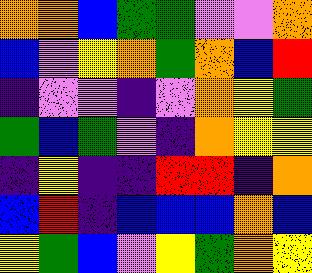[["orange", "orange", "blue", "green", "green", "violet", "violet", "orange"], ["blue", "violet", "yellow", "orange", "green", "orange", "blue", "red"], ["indigo", "violet", "violet", "indigo", "violet", "orange", "yellow", "green"], ["green", "blue", "green", "violet", "indigo", "orange", "yellow", "yellow"], ["indigo", "yellow", "indigo", "indigo", "red", "red", "indigo", "orange"], ["blue", "red", "indigo", "blue", "blue", "blue", "orange", "blue"], ["yellow", "green", "blue", "violet", "yellow", "green", "orange", "yellow"]]